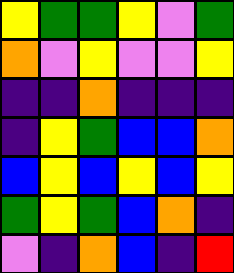[["yellow", "green", "green", "yellow", "violet", "green"], ["orange", "violet", "yellow", "violet", "violet", "yellow"], ["indigo", "indigo", "orange", "indigo", "indigo", "indigo"], ["indigo", "yellow", "green", "blue", "blue", "orange"], ["blue", "yellow", "blue", "yellow", "blue", "yellow"], ["green", "yellow", "green", "blue", "orange", "indigo"], ["violet", "indigo", "orange", "blue", "indigo", "red"]]